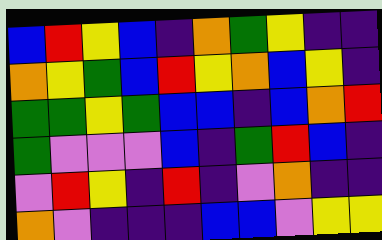[["blue", "red", "yellow", "blue", "indigo", "orange", "green", "yellow", "indigo", "indigo"], ["orange", "yellow", "green", "blue", "red", "yellow", "orange", "blue", "yellow", "indigo"], ["green", "green", "yellow", "green", "blue", "blue", "indigo", "blue", "orange", "red"], ["green", "violet", "violet", "violet", "blue", "indigo", "green", "red", "blue", "indigo"], ["violet", "red", "yellow", "indigo", "red", "indigo", "violet", "orange", "indigo", "indigo"], ["orange", "violet", "indigo", "indigo", "indigo", "blue", "blue", "violet", "yellow", "yellow"]]